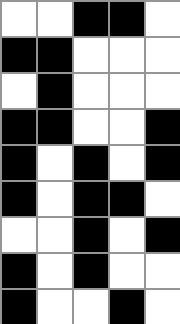[["white", "white", "black", "black", "white"], ["black", "black", "white", "white", "white"], ["white", "black", "white", "white", "white"], ["black", "black", "white", "white", "black"], ["black", "white", "black", "white", "black"], ["black", "white", "black", "black", "white"], ["white", "white", "black", "white", "black"], ["black", "white", "black", "white", "white"], ["black", "white", "white", "black", "white"]]